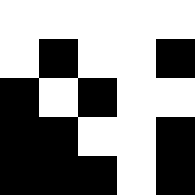[["white", "white", "white", "white", "white"], ["white", "black", "white", "white", "black"], ["black", "white", "black", "white", "white"], ["black", "black", "white", "white", "black"], ["black", "black", "black", "white", "black"]]